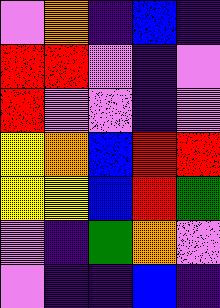[["violet", "orange", "indigo", "blue", "indigo"], ["red", "red", "violet", "indigo", "violet"], ["red", "violet", "violet", "indigo", "violet"], ["yellow", "orange", "blue", "red", "red"], ["yellow", "yellow", "blue", "red", "green"], ["violet", "indigo", "green", "orange", "violet"], ["violet", "indigo", "indigo", "blue", "indigo"]]